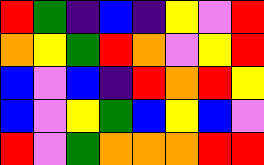[["red", "green", "indigo", "blue", "indigo", "yellow", "violet", "red"], ["orange", "yellow", "green", "red", "orange", "violet", "yellow", "red"], ["blue", "violet", "blue", "indigo", "red", "orange", "red", "yellow"], ["blue", "violet", "yellow", "green", "blue", "yellow", "blue", "violet"], ["red", "violet", "green", "orange", "orange", "orange", "red", "red"]]